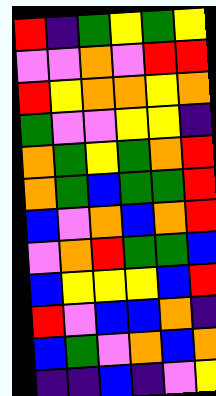[["red", "indigo", "green", "yellow", "green", "yellow"], ["violet", "violet", "orange", "violet", "red", "red"], ["red", "yellow", "orange", "orange", "yellow", "orange"], ["green", "violet", "violet", "yellow", "yellow", "indigo"], ["orange", "green", "yellow", "green", "orange", "red"], ["orange", "green", "blue", "green", "green", "red"], ["blue", "violet", "orange", "blue", "orange", "red"], ["violet", "orange", "red", "green", "green", "blue"], ["blue", "yellow", "yellow", "yellow", "blue", "red"], ["red", "violet", "blue", "blue", "orange", "indigo"], ["blue", "green", "violet", "orange", "blue", "orange"], ["indigo", "indigo", "blue", "indigo", "violet", "yellow"]]